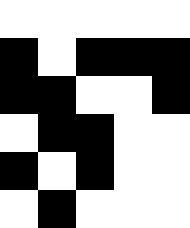[["white", "white", "white", "white", "white"], ["black", "white", "black", "black", "black"], ["black", "black", "white", "white", "black"], ["white", "black", "black", "white", "white"], ["black", "white", "black", "white", "white"], ["white", "black", "white", "white", "white"]]